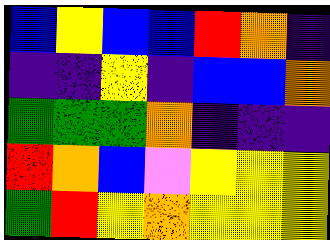[["blue", "yellow", "blue", "blue", "red", "orange", "indigo"], ["indigo", "indigo", "yellow", "indigo", "blue", "blue", "orange"], ["green", "green", "green", "orange", "indigo", "indigo", "indigo"], ["red", "orange", "blue", "violet", "yellow", "yellow", "yellow"], ["green", "red", "yellow", "orange", "yellow", "yellow", "yellow"]]